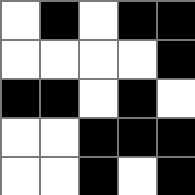[["white", "black", "white", "black", "black"], ["white", "white", "white", "white", "black"], ["black", "black", "white", "black", "white"], ["white", "white", "black", "black", "black"], ["white", "white", "black", "white", "black"]]